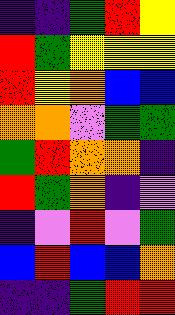[["indigo", "indigo", "green", "red", "yellow"], ["red", "green", "yellow", "yellow", "yellow"], ["red", "yellow", "orange", "blue", "blue"], ["orange", "orange", "violet", "green", "green"], ["green", "red", "orange", "orange", "indigo"], ["red", "green", "orange", "indigo", "violet"], ["indigo", "violet", "red", "violet", "green"], ["blue", "red", "blue", "blue", "orange"], ["indigo", "indigo", "green", "red", "red"]]